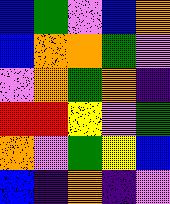[["blue", "green", "violet", "blue", "orange"], ["blue", "orange", "orange", "green", "violet"], ["violet", "orange", "green", "orange", "indigo"], ["red", "red", "yellow", "violet", "green"], ["orange", "violet", "green", "yellow", "blue"], ["blue", "indigo", "orange", "indigo", "violet"]]